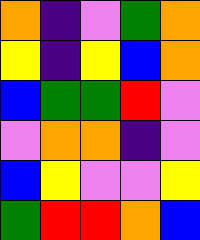[["orange", "indigo", "violet", "green", "orange"], ["yellow", "indigo", "yellow", "blue", "orange"], ["blue", "green", "green", "red", "violet"], ["violet", "orange", "orange", "indigo", "violet"], ["blue", "yellow", "violet", "violet", "yellow"], ["green", "red", "red", "orange", "blue"]]